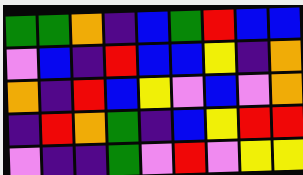[["green", "green", "orange", "indigo", "blue", "green", "red", "blue", "blue"], ["violet", "blue", "indigo", "red", "blue", "blue", "yellow", "indigo", "orange"], ["orange", "indigo", "red", "blue", "yellow", "violet", "blue", "violet", "orange"], ["indigo", "red", "orange", "green", "indigo", "blue", "yellow", "red", "red"], ["violet", "indigo", "indigo", "green", "violet", "red", "violet", "yellow", "yellow"]]